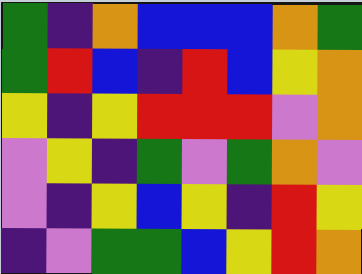[["green", "indigo", "orange", "blue", "blue", "blue", "orange", "green"], ["green", "red", "blue", "indigo", "red", "blue", "yellow", "orange"], ["yellow", "indigo", "yellow", "red", "red", "red", "violet", "orange"], ["violet", "yellow", "indigo", "green", "violet", "green", "orange", "violet"], ["violet", "indigo", "yellow", "blue", "yellow", "indigo", "red", "yellow"], ["indigo", "violet", "green", "green", "blue", "yellow", "red", "orange"]]